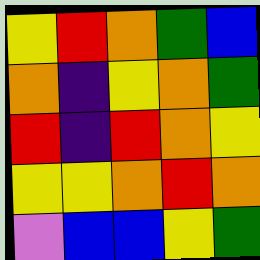[["yellow", "red", "orange", "green", "blue"], ["orange", "indigo", "yellow", "orange", "green"], ["red", "indigo", "red", "orange", "yellow"], ["yellow", "yellow", "orange", "red", "orange"], ["violet", "blue", "blue", "yellow", "green"]]